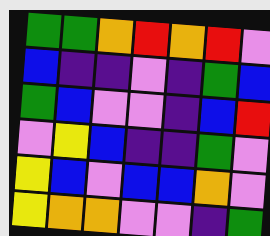[["green", "green", "orange", "red", "orange", "red", "violet"], ["blue", "indigo", "indigo", "violet", "indigo", "green", "blue"], ["green", "blue", "violet", "violet", "indigo", "blue", "red"], ["violet", "yellow", "blue", "indigo", "indigo", "green", "violet"], ["yellow", "blue", "violet", "blue", "blue", "orange", "violet"], ["yellow", "orange", "orange", "violet", "violet", "indigo", "green"]]